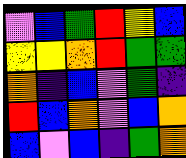[["violet", "blue", "green", "red", "yellow", "blue"], ["yellow", "yellow", "orange", "red", "green", "green"], ["orange", "indigo", "blue", "violet", "green", "indigo"], ["red", "blue", "orange", "violet", "blue", "orange"], ["blue", "violet", "blue", "indigo", "green", "orange"]]